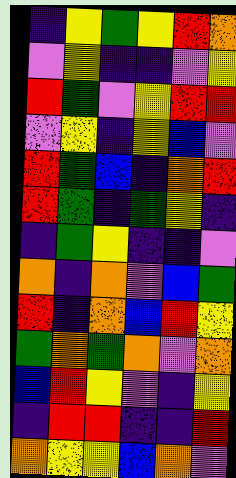[["indigo", "yellow", "green", "yellow", "red", "orange"], ["violet", "yellow", "indigo", "indigo", "violet", "yellow"], ["red", "green", "violet", "yellow", "red", "red"], ["violet", "yellow", "indigo", "yellow", "blue", "violet"], ["red", "green", "blue", "indigo", "orange", "red"], ["red", "green", "indigo", "green", "yellow", "indigo"], ["indigo", "green", "yellow", "indigo", "indigo", "violet"], ["orange", "indigo", "orange", "violet", "blue", "green"], ["red", "indigo", "orange", "blue", "red", "yellow"], ["green", "orange", "green", "orange", "violet", "orange"], ["blue", "red", "yellow", "violet", "indigo", "yellow"], ["indigo", "red", "red", "indigo", "indigo", "red"], ["orange", "yellow", "yellow", "blue", "orange", "violet"]]